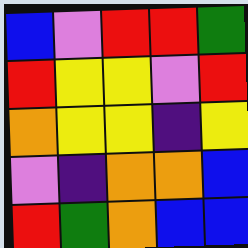[["blue", "violet", "red", "red", "green"], ["red", "yellow", "yellow", "violet", "red"], ["orange", "yellow", "yellow", "indigo", "yellow"], ["violet", "indigo", "orange", "orange", "blue"], ["red", "green", "orange", "blue", "blue"]]